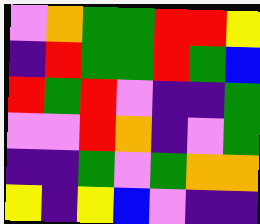[["violet", "orange", "green", "green", "red", "red", "yellow"], ["indigo", "red", "green", "green", "red", "green", "blue"], ["red", "green", "red", "violet", "indigo", "indigo", "green"], ["violet", "violet", "red", "orange", "indigo", "violet", "green"], ["indigo", "indigo", "green", "violet", "green", "orange", "orange"], ["yellow", "indigo", "yellow", "blue", "violet", "indigo", "indigo"]]